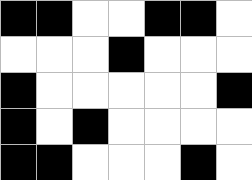[["black", "black", "white", "white", "black", "black", "white"], ["white", "white", "white", "black", "white", "white", "white"], ["black", "white", "white", "white", "white", "white", "black"], ["black", "white", "black", "white", "white", "white", "white"], ["black", "black", "white", "white", "white", "black", "white"]]